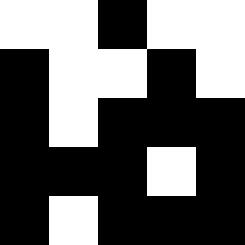[["white", "white", "black", "white", "white"], ["black", "white", "white", "black", "white"], ["black", "white", "black", "black", "black"], ["black", "black", "black", "white", "black"], ["black", "white", "black", "black", "black"]]